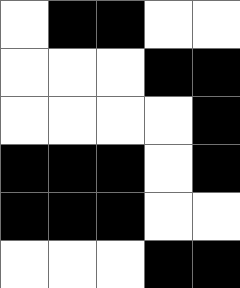[["white", "black", "black", "white", "white"], ["white", "white", "white", "black", "black"], ["white", "white", "white", "white", "black"], ["black", "black", "black", "white", "black"], ["black", "black", "black", "white", "white"], ["white", "white", "white", "black", "black"]]